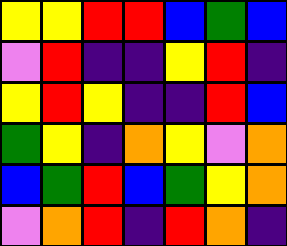[["yellow", "yellow", "red", "red", "blue", "green", "blue"], ["violet", "red", "indigo", "indigo", "yellow", "red", "indigo"], ["yellow", "red", "yellow", "indigo", "indigo", "red", "blue"], ["green", "yellow", "indigo", "orange", "yellow", "violet", "orange"], ["blue", "green", "red", "blue", "green", "yellow", "orange"], ["violet", "orange", "red", "indigo", "red", "orange", "indigo"]]